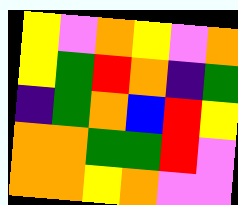[["yellow", "violet", "orange", "yellow", "violet", "orange"], ["yellow", "green", "red", "orange", "indigo", "green"], ["indigo", "green", "orange", "blue", "red", "yellow"], ["orange", "orange", "green", "green", "red", "violet"], ["orange", "orange", "yellow", "orange", "violet", "violet"]]